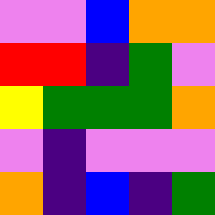[["violet", "violet", "blue", "orange", "orange"], ["red", "red", "indigo", "green", "violet"], ["yellow", "green", "green", "green", "orange"], ["violet", "indigo", "violet", "violet", "violet"], ["orange", "indigo", "blue", "indigo", "green"]]